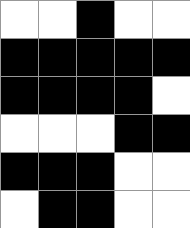[["white", "white", "black", "white", "white"], ["black", "black", "black", "black", "black"], ["black", "black", "black", "black", "white"], ["white", "white", "white", "black", "black"], ["black", "black", "black", "white", "white"], ["white", "black", "black", "white", "white"]]